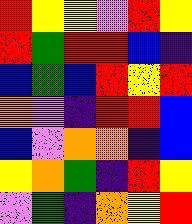[["red", "yellow", "yellow", "violet", "red", "yellow"], ["red", "green", "red", "red", "blue", "indigo"], ["blue", "green", "blue", "red", "yellow", "red"], ["orange", "violet", "indigo", "red", "red", "blue"], ["blue", "violet", "orange", "orange", "indigo", "blue"], ["yellow", "orange", "green", "indigo", "red", "yellow"], ["violet", "green", "indigo", "orange", "yellow", "red"]]